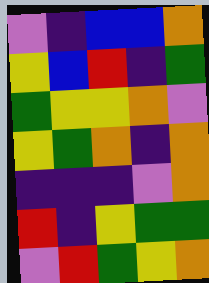[["violet", "indigo", "blue", "blue", "orange"], ["yellow", "blue", "red", "indigo", "green"], ["green", "yellow", "yellow", "orange", "violet"], ["yellow", "green", "orange", "indigo", "orange"], ["indigo", "indigo", "indigo", "violet", "orange"], ["red", "indigo", "yellow", "green", "green"], ["violet", "red", "green", "yellow", "orange"]]